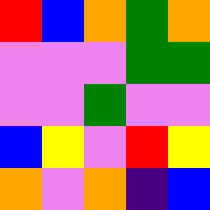[["red", "blue", "orange", "green", "orange"], ["violet", "violet", "violet", "green", "green"], ["violet", "violet", "green", "violet", "violet"], ["blue", "yellow", "violet", "red", "yellow"], ["orange", "violet", "orange", "indigo", "blue"]]